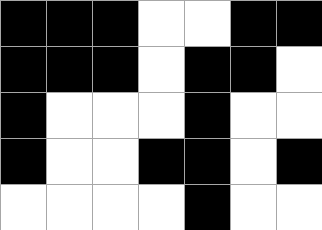[["black", "black", "black", "white", "white", "black", "black"], ["black", "black", "black", "white", "black", "black", "white"], ["black", "white", "white", "white", "black", "white", "white"], ["black", "white", "white", "black", "black", "white", "black"], ["white", "white", "white", "white", "black", "white", "white"]]